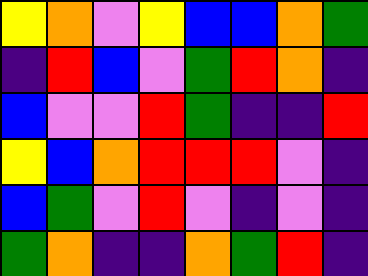[["yellow", "orange", "violet", "yellow", "blue", "blue", "orange", "green"], ["indigo", "red", "blue", "violet", "green", "red", "orange", "indigo"], ["blue", "violet", "violet", "red", "green", "indigo", "indigo", "red"], ["yellow", "blue", "orange", "red", "red", "red", "violet", "indigo"], ["blue", "green", "violet", "red", "violet", "indigo", "violet", "indigo"], ["green", "orange", "indigo", "indigo", "orange", "green", "red", "indigo"]]